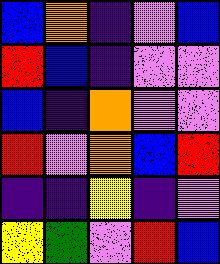[["blue", "orange", "indigo", "violet", "blue"], ["red", "blue", "indigo", "violet", "violet"], ["blue", "indigo", "orange", "violet", "violet"], ["red", "violet", "orange", "blue", "red"], ["indigo", "indigo", "yellow", "indigo", "violet"], ["yellow", "green", "violet", "red", "blue"]]